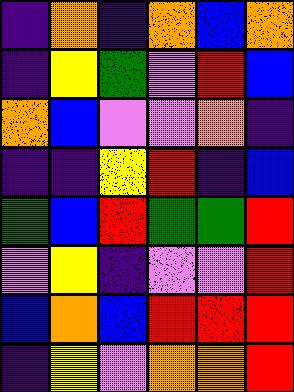[["indigo", "orange", "indigo", "orange", "blue", "orange"], ["indigo", "yellow", "green", "violet", "red", "blue"], ["orange", "blue", "violet", "violet", "orange", "indigo"], ["indigo", "indigo", "yellow", "red", "indigo", "blue"], ["green", "blue", "red", "green", "green", "red"], ["violet", "yellow", "indigo", "violet", "violet", "red"], ["blue", "orange", "blue", "red", "red", "red"], ["indigo", "yellow", "violet", "orange", "orange", "red"]]